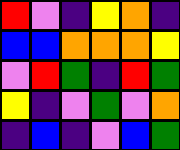[["red", "violet", "indigo", "yellow", "orange", "indigo"], ["blue", "blue", "orange", "orange", "orange", "yellow"], ["violet", "red", "green", "indigo", "red", "green"], ["yellow", "indigo", "violet", "green", "violet", "orange"], ["indigo", "blue", "indigo", "violet", "blue", "green"]]